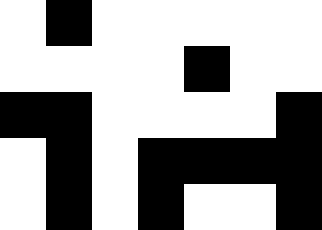[["white", "black", "white", "white", "white", "white", "white"], ["white", "white", "white", "white", "black", "white", "white"], ["black", "black", "white", "white", "white", "white", "black"], ["white", "black", "white", "black", "black", "black", "black"], ["white", "black", "white", "black", "white", "white", "black"]]